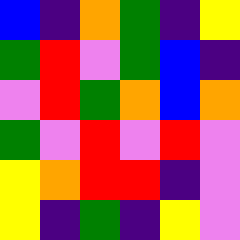[["blue", "indigo", "orange", "green", "indigo", "yellow"], ["green", "red", "violet", "green", "blue", "indigo"], ["violet", "red", "green", "orange", "blue", "orange"], ["green", "violet", "red", "violet", "red", "violet"], ["yellow", "orange", "red", "red", "indigo", "violet"], ["yellow", "indigo", "green", "indigo", "yellow", "violet"]]